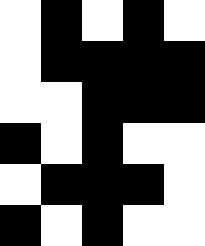[["white", "black", "white", "black", "white"], ["white", "black", "black", "black", "black"], ["white", "white", "black", "black", "black"], ["black", "white", "black", "white", "white"], ["white", "black", "black", "black", "white"], ["black", "white", "black", "white", "white"]]